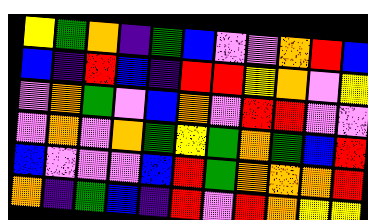[["yellow", "green", "orange", "indigo", "green", "blue", "violet", "violet", "orange", "red", "blue"], ["blue", "indigo", "red", "blue", "indigo", "red", "red", "yellow", "orange", "violet", "yellow"], ["violet", "orange", "green", "violet", "blue", "orange", "violet", "red", "red", "violet", "violet"], ["violet", "orange", "violet", "orange", "green", "yellow", "green", "orange", "green", "blue", "red"], ["blue", "violet", "violet", "violet", "blue", "red", "green", "orange", "orange", "orange", "red"], ["orange", "indigo", "green", "blue", "indigo", "red", "violet", "red", "orange", "yellow", "yellow"]]